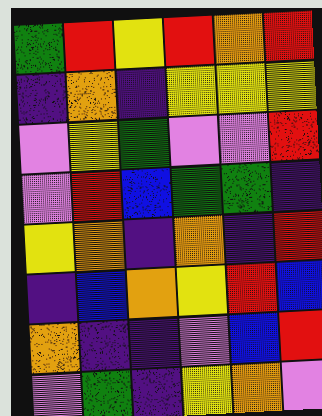[["green", "red", "yellow", "red", "orange", "red"], ["indigo", "orange", "indigo", "yellow", "yellow", "yellow"], ["violet", "yellow", "green", "violet", "violet", "red"], ["violet", "red", "blue", "green", "green", "indigo"], ["yellow", "orange", "indigo", "orange", "indigo", "red"], ["indigo", "blue", "orange", "yellow", "red", "blue"], ["orange", "indigo", "indigo", "violet", "blue", "red"], ["violet", "green", "indigo", "yellow", "orange", "violet"]]